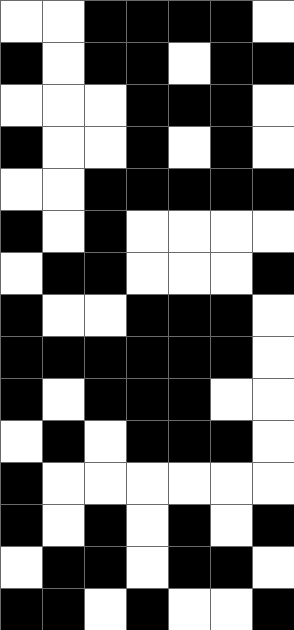[["white", "white", "black", "black", "black", "black", "white"], ["black", "white", "black", "black", "white", "black", "black"], ["white", "white", "white", "black", "black", "black", "white"], ["black", "white", "white", "black", "white", "black", "white"], ["white", "white", "black", "black", "black", "black", "black"], ["black", "white", "black", "white", "white", "white", "white"], ["white", "black", "black", "white", "white", "white", "black"], ["black", "white", "white", "black", "black", "black", "white"], ["black", "black", "black", "black", "black", "black", "white"], ["black", "white", "black", "black", "black", "white", "white"], ["white", "black", "white", "black", "black", "black", "white"], ["black", "white", "white", "white", "white", "white", "white"], ["black", "white", "black", "white", "black", "white", "black"], ["white", "black", "black", "white", "black", "black", "white"], ["black", "black", "white", "black", "white", "white", "black"]]